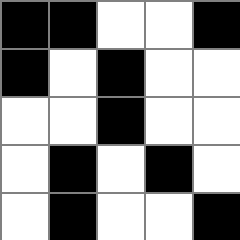[["black", "black", "white", "white", "black"], ["black", "white", "black", "white", "white"], ["white", "white", "black", "white", "white"], ["white", "black", "white", "black", "white"], ["white", "black", "white", "white", "black"]]